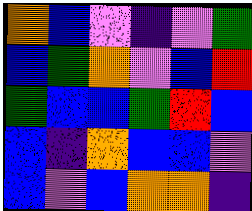[["orange", "blue", "violet", "indigo", "violet", "green"], ["blue", "green", "orange", "violet", "blue", "red"], ["green", "blue", "blue", "green", "red", "blue"], ["blue", "indigo", "orange", "blue", "blue", "violet"], ["blue", "violet", "blue", "orange", "orange", "indigo"]]